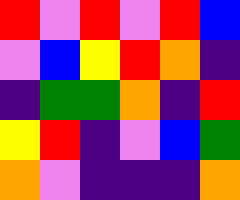[["red", "violet", "red", "violet", "red", "blue"], ["violet", "blue", "yellow", "red", "orange", "indigo"], ["indigo", "green", "green", "orange", "indigo", "red"], ["yellow", "red", "indigo", "violet", "blue", "green"], ["orange", "violet", "indigo", "indigo", "indigo", "orange"]]